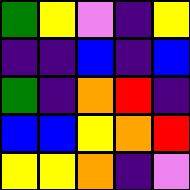[["green", "yellow", "violet", "indigo", "yellow"], ["indigo", "indigo", "blue", "indigo", "blue"], ["green", "indigo", "orange", "red", "indigo"], ["blue", "blue", "yellow", "orange", "red"], ["yellow", "yellow", "orange", "indigo", "violet"]]